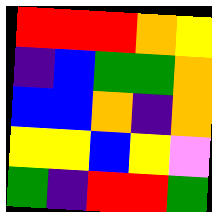[["red", "red", "red", "orange", "yellow"], ["indigo", "blue", "green", "green", "orange"], ["blue", "blue", "orange", "indigo", "orange"], ["yellow", "yellow", "blue", "yellow", "violet"], ["green", "indigo", "red", "red", "green"]]